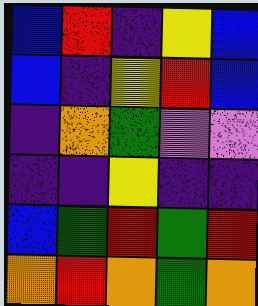[["blue", "red", "indigo", "yellow", "blue"], ["blue", "indigo", "yellow", "red", "blue"], ["indigo", "orange", "green", "violet", "violet"], ["indigo", "indigo", "yellow", "indigo", "indigo"], ["blue", "green", "red", "green", "red"], ["orange", "red", "orange", "green", "orange"]]